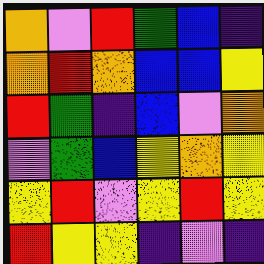[["orange", "violet", "red", "green", "blue", "indigo"], ["orange", "red", "orange", "blue", "blue", "yellow"], ["red", "green", "indigo", "blue", "violet", "orange"], ["violet", "green", "blue", "yellow", "orange", "yellow"], ["yellow", "red", "violet", "yellow", "red", "yellow"], ["red", "yellow", "yellow", "indigo", "violet", "indigo"]]